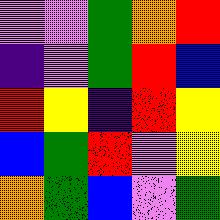[["violet", "violet", "green", "orange", "red"], ["indigo", "violet", "green", "red", "blue"], ["red", "yellow", "indigo", "red", "yellow"], ["blue", "green", "red", "violet", "yellow"], ["orange", "green", "blue", "violet", "green"]]